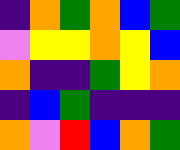[["indigo", "orange", "green", "orange", "blue", "green"], ["violet", "yellow", "yellow", "orange", "yellow", "blue"], ["orange", "indigo", "indigo", "green", "yellow", "orange"], ["indigo", "blue", "green", "indigo", "indigo", "indigo"], ["orange", "violet", "red", "blue", "orange", "green"]]